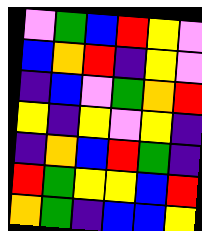[["violet", "green", "blue", "red", "yellow", "violet"], ["blue", "orange", "red", "indigo", "yellow", "violet"], ["indigo", "blue", "violet", "green", "orange", "red"], ["yellow", "indigo", "yellow", "violet", "yellow", "indigo"], ["indigo", "orange", "blue", "red", "green", "indigo"], ["red", "green", "yellow", "yellow", "blue", "red"], ["orange", "green", "indigo", "blue", "blue", "yellow"]]